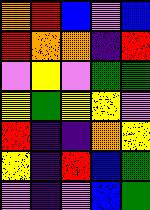[["orange", "red", "blue", "violet", "blue"], ["red", "orange", "orange", "indigo", "red"], ["violet", "yellow", "violet", "green", "green"], ["yellow", "green", "yellow", "yellow", "violet"], ["red", "indigo", "indigo", "orange", "yellow"], ["yellow", "indigo", "red", "blue", "green"], ["violet", "indigo", "violet", "blue", "green"]]